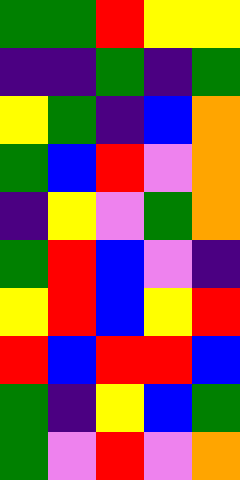[["green", "green", "red", "yellow", "yellow"], ["indigo", "indigo", "green", "indigo", "green"], ["yellow", "green", "indigo", "blue", "orange"], ["green", "blue", "red", "violet", "orange"], ["indigo", "yellow", "violet", "green", "orange"], ["green", "red", "blue", "violet", "indigo"], ["yellow", "red", "blue", "yellow", "red"], ["red", "blue", "red", "red", "blue"], ["green", "indigo", "yellow", "blue", "green"], ["green", "violet", "red", "violet", "orange"]]